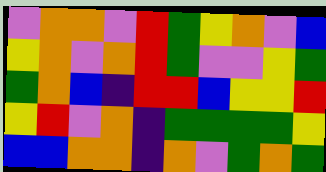[["violet", "orange", "orange", "violet", "red", "green", "yellow", "orange", "violet", "blue"], ["yellow", "orange", "violet", "orange", "red", "green", "violet", "violet", "yellow", "green"], ["green", "orange", "blue", "indigo", "red", "red", "blue", "yellow", "yellow", "red"], ["yellow", "red", "violet", "orange", "indigo", "green", "green", "green", "green", "yellow"], ["blue", "blue", "orange", "orange", "indigo", "orange", "violet", "green", "orange", "green"]]